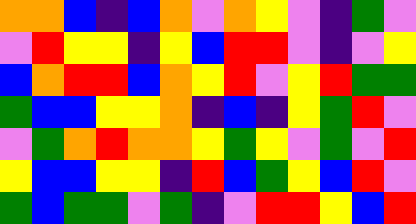[["orange", "orange", "blue", "indigo", "blue", "orange", "violet", "orange", "yellow", "violet", "indigo", "green", "violet"], ["violet", "red", "yellow", "yellow", "indigo", "yellow", "blue", "red", "red", "violet", "indigo", "violet", "yellow"], ["blue", "orange", "red", "red", "blue", "orange", "yellow", "red", "violet", "yellow", "red", "green", "green"], ["green", "blue", "blue", "yellow", "yellow", "orange", "indigo", "blue", "indigo", "yellow", "green", "red", "violet"], ["violet", "green", "orange", "red", "orange", "orange", "yellow", "green", "yellow", "violet", "green", "violet", "red"], ["yellow", "blue", "blue", "yellow", "yellow", "indigo", "red", "blue", "green", "yellow", "blue", "red", "violet"], ["green", "blue", "green", "green", "violet", "green", "indigo", "violet", "red", "red", "yellow", "blue", "red"]]